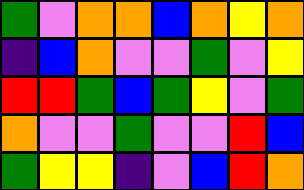[["green", "violet", "orange", "orange", "blue", "orange", "yellow", "orange"], ["indigo", "blue", "orange", "violet", "violet", "green", "violet", "yellow"], ["red", "red", "green", "blue", "green", "yellow", "violet", "green"], ["orange", "violet", "violet", "green", "violet", "violet", "red", "blue"], ["green", "yellow", "yellow", "indigo", "violet", "blue", "red", "orange"]]